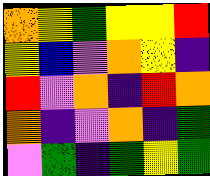[["orange", "yellow", "green", "yellow", "yellow", "red"], ["yellow", "blue", "violet", "orange", "yellow", "indigo"], ["red", "violet", "orange", "indigo", "red", "orange"], ["orange", "indigo", "violet", "orange", "indigo", "green"], ["violet", "green", "indigo", "green", "yellow", "green"]]